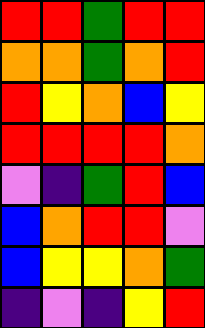[["red", "red", "green", "red", "red"], ["orange", "orange", "green", "orange", "red"], ["red", "yellow", "orange", "blue", "yellow"], ["red", "red", "red", "red", "orange"], ["violet", "indigo", "green", "red", "blue"], ["blue", "orange", "red", "red", "violet"], ["blue", "yellow", "yellow", "orange", "green"], ["indigo", "violet", "indigo", "yellow", "red"]]